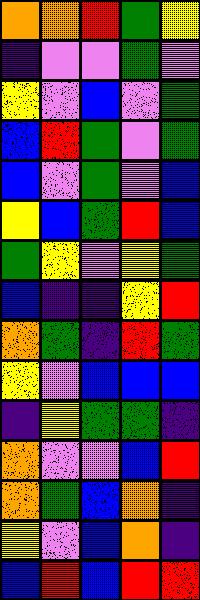[["orange", "orange", "red", "green", "yellow"], ["indigo", "violet", "violet", "green", "violet"], ["yellow", "violet", "blue", "violet", "green"], ["blue", "red", "green", "violet", "green"], ["blue", "violet", "green", "violet", "blue"], ["yellow", "blue", "green", "red", "blue"], ["green", "yellow", "violet", "yellow", "green"], ["blue", "indigo", "indigo", "yellow", "red"], ["orange", "green", "indigo", "red", "green"], ["yellow", "violet", "blue", "blue", "blue"], ["indigo", "yellow", "green", "green", "indigo"], ["orange", "violet", "violet", "blue", "red"], ["orange", "green", "blue", "orange", "indigo"], ["yellow", "violet", "blue", "orange", "indigo"], ["blue", "red", "blue", "red", "red"]]